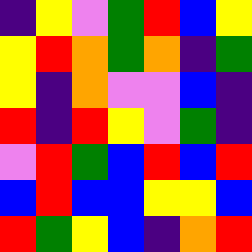[["indigo", "yellow", "violet", "green", "red", "blue", "yellow"], ["yellow", "red", "orange", "green", "orange", "indigo", "green"], ["yellow", "indigo", "orange", "violet", "violet", "blue", "indigo"], ["red", "indigo", "red", "yellow", "violet", "green", "indigo"], ["violet", "red", "green", "blue", "red", "blue", "red"], ["blue", "red", "blue", "blue", "yellow", "yellow", "blue"], ["red", "green", "yellow", "blue", "indigo", "orange", "red"]]